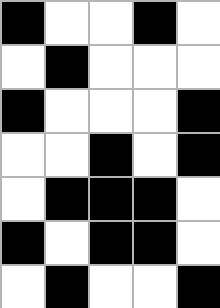[["black", "white", "white", "black", "white"], ["white", "black", "white", "white", "white"], ["black", "white", "white", "white", "black"], ["white", "white", "black", "white", "black"], ["white", "black", "black", "black", "white"], ["black", "white", "black", "black", "white"], ["white", "black", "white", "white", "black"]]